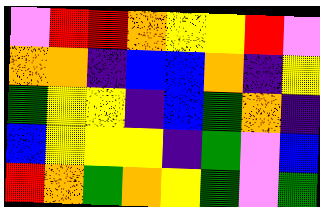[["violet", "red", "red", "orange", "yellow", "yellow", "red", "violet"], ["orange", "orange", "indigo", "blue", "blue", "orange", "indigo", "yellow"], ["green", "yellow", "yellow", "indigo", "blue", "green", "orange", "indigo"], ["blue", "yellow", "yellow", "yellow", "indigo", "green", "violet", "blue"], ["red", "orange", "green", "orange", "yellow", "green", "violet", "green"]]